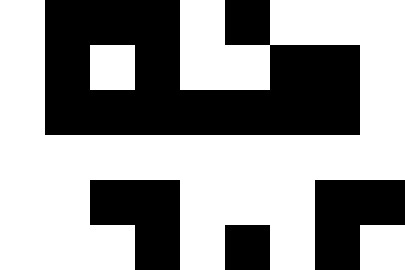[["white", "black", "black", "black", "white", "black", "white", "white", "white"], ["white", "black", "white", "black", "white", "white", "black", "black", "white"], ["white", "black", "black", "black", "black", "black", "black", "black", "white"], ["white", "white", "white", "white", "white", "white", "white", "white", "white"], ["white", "white", "black", "black", "white", "white", "white", "black", "black"], ["white", "white", "white", "black", "white", "black", "white", "black", "white"]]